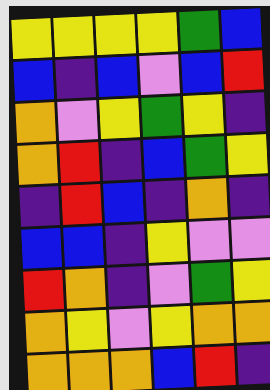[["yellow", "yellow", "yellow", "yellow", "green", "blue"], ["blue", "indigo", "blue", "violet", "blue", "red"], ["orange", "violet", "yellow", "green", "yellow", "indigo"], ["orange", "red", "indigo", "blue", "green", "yellow"], ["indigo", "red", "blue", "indigo", "orange", "indigo"], ["blue", "blue", "indigo", "yellow", "violet", "violet"], ["red", "orange", "indigo", "violet", "green", "yellow"], ["orange", "yellow", "violet", "yellow", "orange", "orange"], ["orange", "orange", "orange", "blue", "red", "indigo"]]